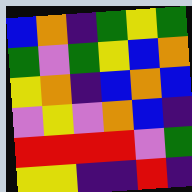[["blue", "orange", "indigo", "green", "yellow", "green"], ["green", "violet", "green", "yellow", "blue", "orange"], ["yellow", "orange", "indigo", "blue", "orange", "blue"], ["violet", "yellow", "violet", "orange", "blue", "indigo"], ["red", "red", "red", "red", "violet", "green"], ["yellow", "yellow", "indigo", "indigo", "red", "indigo"]]